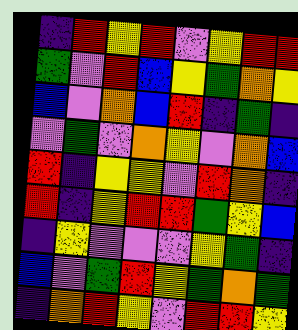[["indigo", "red", "yellow", "red", "violet", "yellow", "red", "red"], ["green", "violet", "red", "blue", "yellow", "green", "orange", "yellow"], ["blue", "violet", "orange", "blue", "red", "indigo", "green", "indigo"], ["violet", "green", "violet", "orange", "yellow", "violet", "orange", "blue"], ["red", "indigo", "yellow", "yellow", "violet", "red", "orange", "indigo"], ["red", "indigo", "yellow", "red", "red", "green", "yellow", "blue"], ["indigo", "yellow", "violet", "violet", "violet", "yellow", "green", "indigo"], ["blue", "violet", "green", "red", "yellow", "green", "orange", "green"], ["indigo", "orange", "red", "yellow", "violet", "red", "red", "yellow"]]